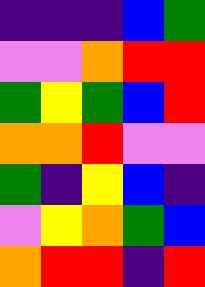[["indigo", "indigo", "indigo", "blue", "green"], ["violet", "violet", "orange", "red", "red"], ["green", "yellow", "green", "blue", "red"], ["orange", "orange", "red", "violet", "violet"], ["green", "indigo", "yellow", "blue", "indigo"], ["violet", "yellow", "orange", "green", "blue"], ["orange", "red", "red", "indigo", "red"]]